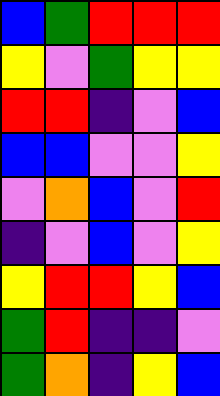[["blue", "green", "red", "red", "red"], ["yellow", "violet", "green", "yellow", "yellow"], ["red", "red", "indigo", "violet", "blue"], ["blue", "blue", "violet", "violet", "yellow"], ["violet", "orange", "blue", "violet", "red"], ["indigo", "violet", "blue", "violet", "yellow"], ["yellow", "red", "red", "yellow", "blue"], ["green", "red", "indigo", "indigo", "violet"], ["green", "orange", "indigo", "yellow", "blue"]]